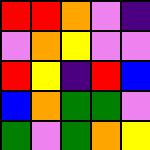[["red", "red", "orange", "violet", "indigo"], ["violet", "orange", "yellow", "violet", "violet"], ["red", "yellow", "indigo", "red", "blue"], ["blue", "orange", "green", "green", "violet"], ["green", "violet", "green", "orange", "yellow"]]